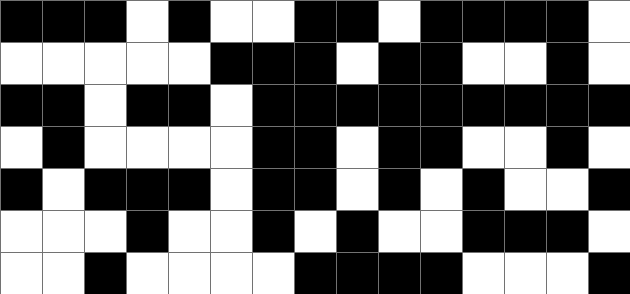[["black", "black", "black", "white", "black", "white", "white", "black", "black", "white", "black", "black", "black", "black", "white"], ["white", "white", "white", "white", "white", "black", "black", "black", "white", "black", "black", "white", "white", "black", "white"], ["black", "black", "white", "black", "black", "white", "black", "black", "black", "black", "black", "black", "black", "black", "black"], ["white", "black", "white", "white", "white", "white", "black", "black", "white", "black", "black", "white", "white", "black", "white"], ["black", "white", "black", "black", "black", "white", "black", "black", "white", "black", "white", "black", "white", "white", "black"], ["white", "white", "white", "black", "white", "white", "black", "white", "black", "white", "white", "black", "black", "black", "white"], ["white", "white", "black", "white", "white", "white", "white", "black", "black", "black", "black", "white", "white", "white", "black"]]